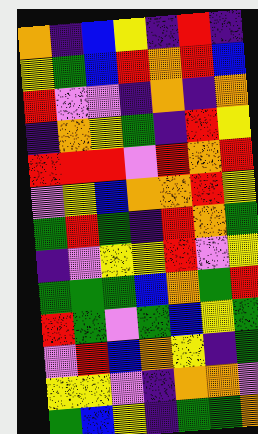[["orange", "indigo", "blue", "yellow", "indigo", "red", "indigo"], ["yellow", "green", "blue", "red", "orange", "red", "blue"], ["red", "violet", "violet", "indigo", "orange", "indigo", "orange"], ["indigo", "orange", "yellow", "green", "indigo", "red", "yellow"], ["red", "red", "red", "violet", "red", "orange", "red"], ["violet", "yellow", "blue", "orange", "orange", "red", "yellow"], ["green", "red", "green", "indigo", "red", "orange", "green"], ["indigo", "violet", "yellow", "yellow", "red", "violet", "yellow"], ["green", "green", "green", "blue", "orange", "green", "red"], ["red", "green", "violet", "green", "blue", "yellow", "green"], ["violet", "red", "blue", "orange", "yellow", "indigo", "green"], ["yellow", "yellow", "violet", "indigo", "orange", "orange", "violet"], ["green", "blue", "yellow", "indigo", "green", "green", "orange"]]